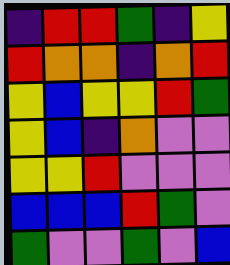[["indigo", "red", "red", "green", "indigo", "yellow"], ["red", "orange", "orange", "indigo", "orange", "red"], ["yellow", "blue", "yellow", "yellow", "red", "green"], ["yellow", "blue", "indigo", "orange", "violet", "violet"], ["yellow", "yellow", "red", "violet", "violet", "violet"], ["blue", "blue", "blue", "red", "green", "violet"], ["green", "violet", "violet", "green", "violet", "blue"]]